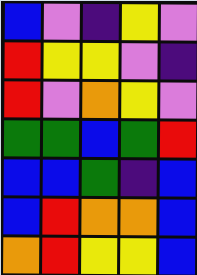[["blue", "violet", "indigo", "yellow", "violet"], ["red", "yellow", "yellow", "violet", "indigo"], ["red", "violet", "orange", "yellow", "violet"], ["green", "green", "blue", "green", "red"], ["blue", "blue", "green", "indigo", "blue"], ["blue", "red", "orange", "orange", "blue"], ["orange", "red", "yellow", "yellow", "blue"]]